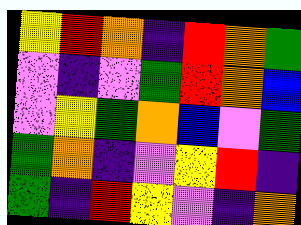[["yellow", "red", "orange", "indigo", "red", "orange", "green"], ["violet", "indigo", "violet", "green", "red", "orange", "blue"], ["violet", "yellow", "green", "orange", "blue", "violet", "green"], ["green", "orange", "indigo", "violet", "yellow", "red", "indigo"], ["green", "indigo", "red", "yellow", "violet", "indigo", "orange"]]